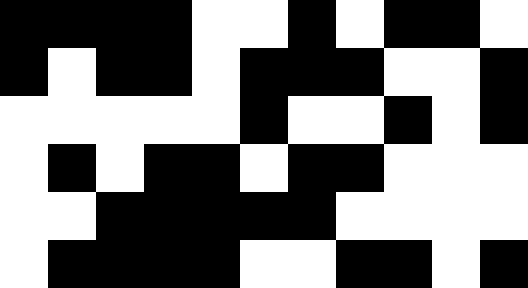[["black", "black", "black", "black", "white", "white", "black", "white", "black", "black", "white"], ["black", "white", "black", "black", "white", "black", "black", "black", "white", "white", "black"], ["white", "white", "white", "white", "white", "black", "white", "white", "black", "white", "black"], ["white", "black", "white", "black", "black", "white", "black", "black", "white", "white", "white"], ["white", "white", "black", "black", "black", "black", "black", "white", "white", "white", "white"], ["white", "black", "black", "black", "black", "white", "white", "black", "black", "white", "black"]]